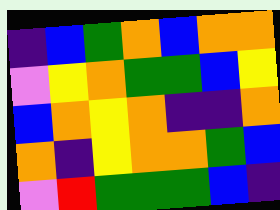[["indigo", "blue", "green", "orange", "blue", "orange", "orange"], ["violet", "yellow", "orange", "green", "green", "blue", "yellow"], ["blue", "orange", "yellow", "orange", "indigo", "indigo", "orange"], ["orange", "indigo", "yellow", "orange", "orange", "green", "blue"], ["violet", "red", "green", "green", "green", "blue", "indigo"]]